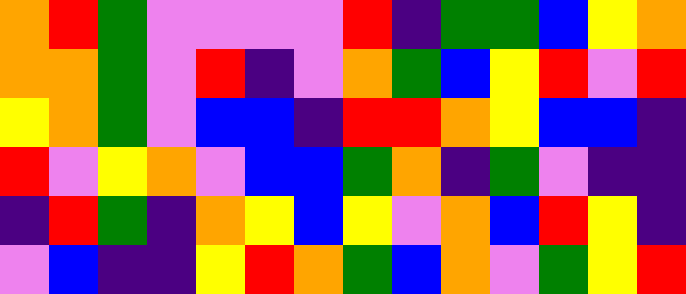[["orange", "red", "green", "violet", "violet", "violet", "violet", "red", "indigo", "green", "green", "blue", "yellow", "orange"], ["orange", "orange", "green", "violet", "red", "indigo", "violet", "orange", "green", "blue", "yellow", "red", "violet", "red"], ["yellow", "orange", "green", "violet", "blue", "blue", "indigo", "red", "red", "orange", "yellow", "blue", "blue", "indigo"], ["red", "violet", "yellow", "orange", "violet", "blue", "blue", "green", "orange", "indigo", "green", "violet", "indigo", "indigo"], ["indigo", "red", "green", "indigo", "orange", "yellow", "blue", "yellow", "violet", "orange", "blue", "red", "yellow", "indigo"], ["violet", "blue", "indigo", "indigo", "yellow", "red", "orange", "green", "blue", "orange", "violet", "green", "yellow", "red"]]